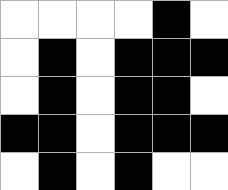[["white", "white", "white", "white", "black", "white"], ["white", "black", "white", "black", "black", "black"], ["white", "black", "white", "black", "black", "white"], ["black", "black", "white", "black", "black", "black"], ["white", "black", "white", "black", "white", "white"]]